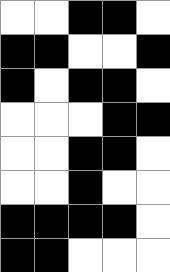[["white", "white", "black", "black", "white"], ["black", "black", "white", "white", "black"], ["black", "white", "black", "black", "white"], ["white", "white", "white", "black", "black"], ["white", "white", "black", "black", "white"], ["white", "white", "black", "white", "white"], ["black", "black", "black", "black", "white"], ["black", "black", "white", "white", "white"]]